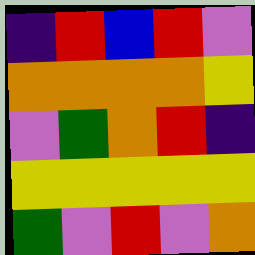[["indigo", "red", "blue", "red", "violet"], ["orange", "orange", "orange", "orange", "yellow"], ["violet", "green", "orange", "red", "indigo"], ["yellow", "yellow", "yellow", "yellow", "yellow"], ["green", "violet", "red", "violet", "orange"]]